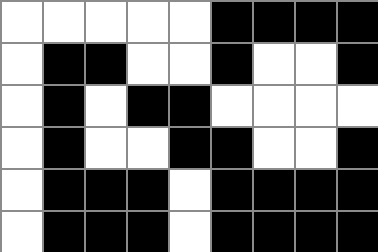[["white", "white", "white", "white", "white", "black", "black", "black", "black"], ["white", "black", "black", "white", "white", "black", "white", "white", "black"], ["white", "black", "white", "black", "black", "white", "white", "white", "white"], ["white", "black", "white", "white", "black", "black", "white", "white", "black"], ["white", "black", "black", "black", "white", "black", "black", "black", "black"], ["white", "black", "black", "black", "white", "black", "black", "black", "black"]]